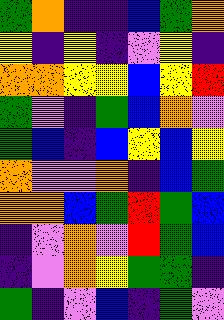[["green", "orange", "indigo", "indigo", "blue", "green", "orange"], ["yellow", "indigo", "yellow", "indigo", "violet", "yellow", "indigo"], ["orange", "orange", "yellow", "yellow", "blue", "yellow", "red"], ["green", "violet", "indigo", "green", "blue", "orange", "violet"], ["green", "blue", "indigo", "blue", "yellow", "blue", "yellow"], ["orange", "violet", "violet", "orange", "indigo", "blue", "green"], ["orange", "orange", "blue", "green", "red", "green", "blue"], ["indigo", "violet", "orange", "violet", "red", "green", "blue"], ["indigo", "violet", "orange", "yellow", "green", "green", "indigo"], ["green", "indigo", "violet", "blue", "indigo", "green", "violet"]]